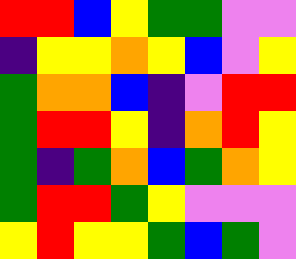[["red", "red", "blue", "yellow", "green", "green", "violet", "violet"], ["indigo", "yellow", "yellow", "orange", "yellow", "blue", "violet", "yellow"], ["green", "orange", "orange", "blue", "indigo", "violet", "red", "red"], ["green", "red", "red", "yellow", "indigo", "orange", "red", "yellow"], ["green", "indigo", "green", "orange", "blue", "green", "orange", "yellow"], ["green", "red", "red", "green", "yellow", "violet", "violet", "violet"], ["yellow", "red", "yellow", "yellow", "green", "blue", "green", "violet"]]